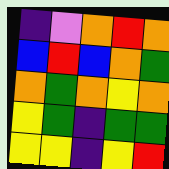[["indigo", "violet", "orange", "red", "orange"], ["blue", "red", "blue", "orange", "green"], ["orange", "green", "orange", "yellow", "orange"], ["yellow", "green", "indigo", "green", "green"], ["yellow", "yellow", "indigo", "yellow", "red"]]